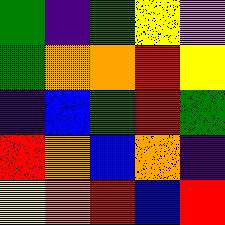[["green", "indigo", "green", "yellow", "violet"], ["green", "orange", "orange", "red", "yellow"], ["indigo", "blue", "green", "red", "green"], ["red", "orange", "blue", "orange", "indigo"], ["yellow", "orange", "red", "blue", "red"]]